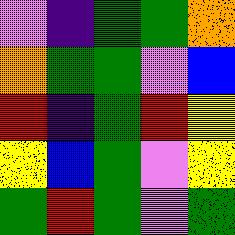[["violet", "indigo", "green", "green", "orange"], ["orange", "green", "green", "violet", "blue"], ["red", "indigo", "green", "red", "yellow"], ["yellow", "blue", "green", "violet", "yellow"], ["green", "red", "green", "violet", "green"]]